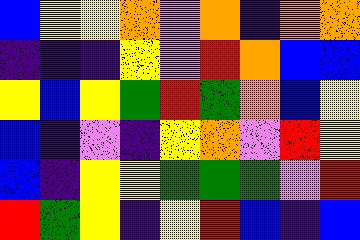[["blue", "yellow", "yellow", "orange", "violet", "orange", "indigo", "orange", "orange"], ["indigo", "indigo", "indigo", "yellow", "violet", "red", "orange", "blue", "blue"], ["yellow", "blue", "yellow", "green", "red", "green", "orange", "blue", "yellow"], ["blue", "indigo", "violet", "indigo", "yellow", "orange", "violet", "red", "yellow"], ["blue", "indigo", "yellow", "yellow", "green", "green", "green", "violet", "red"], ["red", "green", "yellow", "indigo", "yellow", "red", "blue", "indigo", "blue"]]